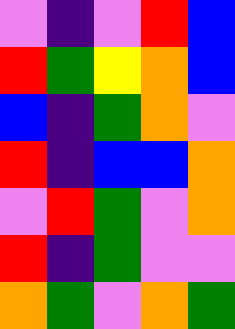[["violet", "indigo", "violet", "red", "blue"], ["red", "green", "yellow", "orange", "blue"], ["blue", "indigo", "green", "orange", "violet"], ["red", "indigo", "blue", "blue", "orange"], ["violet", "red", "green", "violet", "orange"], ["red", "indigo", "green", "violet", "violet"], ["orange", "green", "violet", "orange", "green"]]